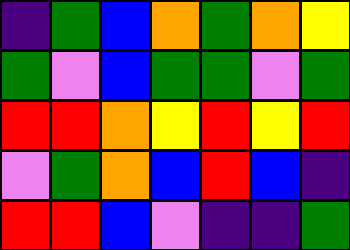[["indigo", "green", "blue", "orange", "green", "orange", "yellow"], ["green", "violet", "blue", "green", "green", "violet", "green"], ["red", "red", "orange", "yellow", "red", "yellow", "red"], ["violet", "green", "orange", "blue", "red", "blue", "indigo"], ["red", "red", "blue", "violet", "indigo", "indigo", "green"]]